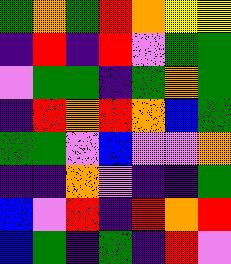[["green", "orange", "green", "red", "orange", "yellow", "yellow"], ["indigo", "red", "indigo", "red", "violet", "green", "green"], ["violet", "green", "green", "indigo", "green", "orange", "green"], ["indigo", "red", "orange", "red", "orange", "blue", "green"], ["green", "green", "violet", "blue", "violet", "violet", "orange"], ["indigo", "indigo", "orange", "violet", "indigo", "indigo", "green"], ["blue", "violet", "red", "indigo", "red", "orange", "red"], ["blue", "green", "indigo", "green", "indigo", "red", "violet"]]